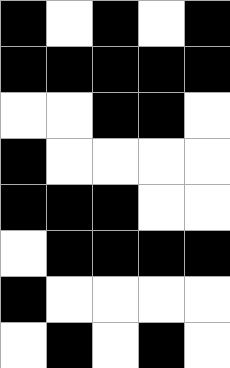[["black", "white", "black", "white", "black"], ["black", "black", "black", "black", "black"], ["white", "white", "black", "black", "white"], ["black", "white", "white", "white", "white"], ["black", "black", "black", "white", "white"], ["white", "black", "black", "black", "black"], ["black", "white", "white", "white", "white"], ["white", "black", "white", "black", "white"]]